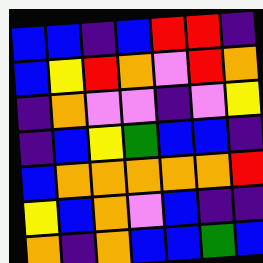[["blue", "blue", "indigo", "blue", "red", "red", "indigo"], ["blue", "yellow", "red", "orange", "violet", "red", "orange"], ["indigo", "orange", "violet", "violet", "indigo", "violet", "yellow"], ["indigo", "blue", "yellow", "green", "blue", "blue", "indigo"], ["blue", "orange", "orange", "orange", "orange", "orange", "red"], ["yellow", "blue", "orange", "violet", "blue", "indigo", "indigo"], ["orange", "indigo", "orange", "blue", "blue", "green", "blue"]]